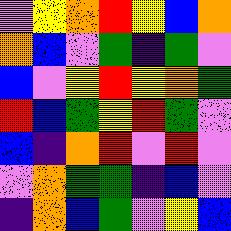[["violet", "yellow", "orange", "red", "yellow", "blue", "orange"], ["orange", "blue", "violet", "green", "indigo", "green", "violet"], ["blue", "violet", "yellow", "red", "yellow", "orange", "green"], ["red", "blue", "green", "yellow", "red", "green", "violet"], ["blue", "indigo", "orange", "red", "violet", "red", "violet"], ["violet", "orange", "green", "green", "indigo", "blue", "violet"], ["indigo", "orange", "blue", "green", "violet", "yellow", "blue"]]